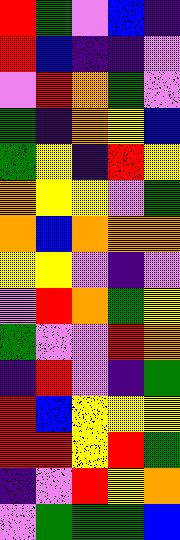[["red", "green", "violet", "blue", "indigo"], ["red", "blue", "indigo", "indigo", "violet"], ["violet", "red", "orange", "green", "violet"], ["green", "indigo", "orange", "yellow", "blue"], ["green", "yellow", "indigo", "red", "yellow"], ["orange", "yellow", "yellow", "violet", "green"], ["orange", "blue", "orange", "orange", "orange"], ["yellow", "yellow", "violet", "indigo", "violet"], ["violet", "red", "orange", "green", "yellow"], ["green", "violet", "violet", "red", "orange"], ["indigo", "red", "violet", "indigo", "green"], ["red", "blue", "yellow", "yellow", "yellow"], ["red", "red", "yellow", "red", "green"], ["indigo", "violet", "red", "yellow", "orange"], ["violet", "green", "green", "green", "blue"]]